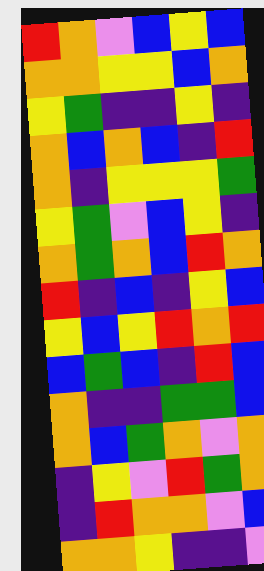[["red", "orange", "violet", "blue", "yellow", "blue"], ["orange", "orange", "yellow", "yellow", "blue", "orange"], ["yellow", "green", "indigo", "indigo", "yellow", "indigo"], ["orange", "blue", "orange", "blue", "indigo", "red"], ["orange", "indigo", "yellow", "yellow", "yellow", "green"], ["yellow", "green", "violet", "blue", "yellow", "indigo"], ["orange", "green", "orange", "blue", "red", "orange"], ["red", "indigo", "blue", "indigo", "yellow", "blue"], ["yellow", "blue", "yellow", "red", "orange", "red"], ["blue", "green", "blue", "indigo", "red", "blue"], ["orange", "indigo", "indigo", "green", "green", "blue"], ["orange", "blue", "green", "orange", "violet", "orange"], ["indigo", "yellow", "violet", "red", "green", "orange"], ["indigo", "red", "orange", "orange", "violet", "blue"], ["orange", "orange", "yellow", "indigo", "indigo", "violet"]]